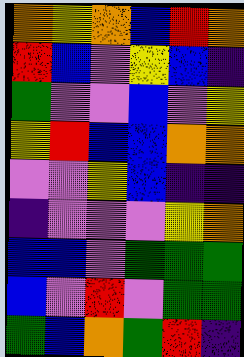[["orange", "yellow", "orange", "blue", "red", "orange"], ["red", "blue", "violet", "yellow", "blue", "indigo"], ["green", "violet", "violet", "blue", "violet", "yellow"], ["yellow", "red", "blue", "blue", "orange", "orange"], ["violet", "violet", "yellow", "blue", "indigo", "indigo"], ["indigo", "violet", "violet", "violet", "yellow", "orange"], ["blue", "blue", "violet", "green", "green", "green"], ["blue", "violet", "red", "violet", "green", "green"], ["green", "blue", "orange", "green", "red", "indigo"]]